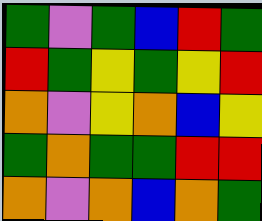[["green", "violet", "green", "blue", "red", "green"], ["red", "green", "yellow", "green", "yellow", "red"], ["orange", "violet", "yellow", "orange", "blue", "yellow"], ["green", "orange", "green", "green", "red", "red"], ["orange", "violet", "orange", "blue", "orange", "green"]]